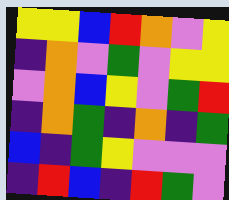[["yellow", "yellow", "blue", "red", "orange", "violet", "yellow"], ["indigo", "orange", "violet", "green", "violet", "yellow", "yellow"], ["violet", "orange", "blue", "yellow", "violet", "green", "red"], ["indigo", "orange", "green", "indigo", "orange", "indigo", "green"], ["blue", "indigo", "green", "yellow", "violet", "violet", "violet"], ["indigo", "red", "blue", "indigo", "red", "green", "violet"]]